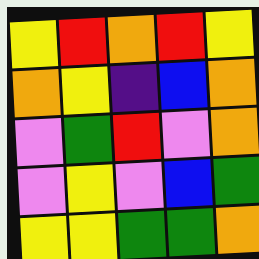[["yellow", "red", "orange", "red", "yellow"], ["orange", "yellow", "indigo", "blue", "orange"], ["violet", "green", "red", "violet", "orange"], ["violet", "yellow", "violet", "blue", "green"], ["yellow", "yellow", "green", "green", "orange"]]